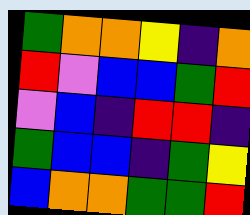[["green", "orange", "orange", "yellow", "indigo", "orange"], ["red", "violet", "blue", "blue", "green", "red"], ["violet", "blue", "indigo", "red", "red", "indigo"], ["green", "blue", "blue", "indigo", "green", "yellow"], ["blue", "orange", "orange", "green", "green", "red"]]